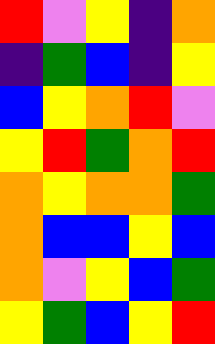[["red", "violet", "yellow", "indigo", "orange"], ["indigo", "green", "blue", "indigo", "yellow"], ["blue", "yellow", "orange", "red", "violet"], ["yellow", "red", "green", "orange", "red"], ["orange", "yellow", "orange", "orange", "green"], ["orange", "blue", "blue", "yellow", "blue"], ["orange", "violet", "yellow", "blue", "green"], ["yellow", "green", "blue", "yellow", "red"]]